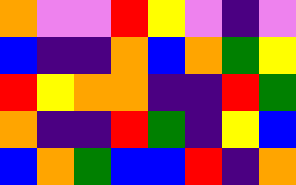[["orange", "violet", "violet", "red", "yellow", "violet", "indigo", "violet"], ["blue", "indigo", "indigo", "orange", "blue", "orange", "green", "yellow"], ["red", "yellow", "orange", "orange", "indigo", "indigo", "red", "green"], ["orange", "indigo", "indigo", "red", "green", "indigo", "yellow", "blue"], ["blue", "orange", "green", "blue", "blue", "red", "indigo", "orange"]]